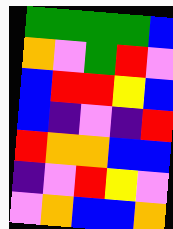[["green", "green", "green", "green", "blue"], ["orange", "violet", "green", "red", "violet"], ["blue", "red", "red", "yellow", "blue"], ["blue", "indigo", "violet", "indigo", "red"], ["red", "orange", "orange", "blue", "blue"], ["indigo", "violet", "red", "yellow", "violet"], ["violet", "orange", "blue", "blue", "orange"]]